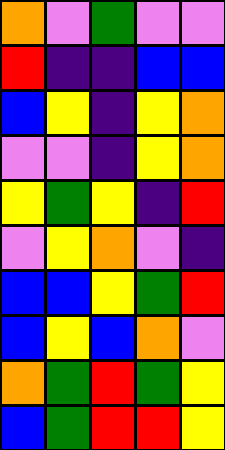[["orange", "violet", "green", "violet", "violet"], ["red", "indigo", "indigo", "blue", "blue"], ["blue", "yellow", "indigo", "yellow", "orange"], ["violet", "violet", "indigo", "yellow", "orange"], ["yellow", "green", "yellow", "indigo", "red"], ["violet", "yellow", "orange", "violet", "indigo"], ["blue", "blue", "yellow", "green", "red"], ["blue", "yellow", "blue", "orange", "violet"], ["orange", "green", "red", "green", "yellow"], ["blue", "green", "red", "red", "yellow"]]